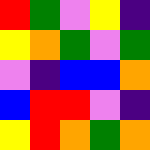[["red", "green", "violet", "yellow", "indigo"], ["yellow", "orange", "green", "violet", "green"], ["violet", "indigo", "blue", "blue", "orange"], ["blue", "red", "red", "violet", "indigo"], ["yellow", "red", "orange", "green", "orange"]]